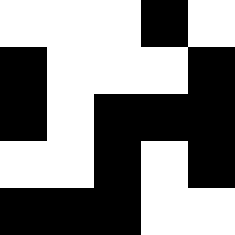[["white", "white", "white", "black", "white"], ["black", "white", "white", "white", "black"], ["black", "white", "black", "black", "black"], ["white", "white", "black", "white", "black"], ["black", "black", "black", "white", "white"]]